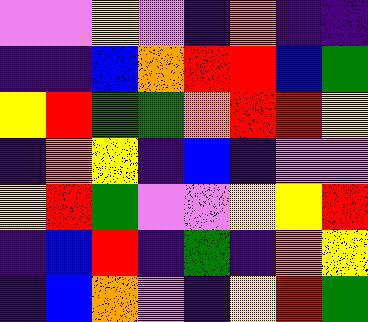[["violet", "violet", "yellow", "violet", "indigo", "orange", "indigo", "indigo"], ["indigo", "indigo", "blue", "orange", "red", "red", "blue", "green"], ["yellow", "red", "green", "green", "orange", "red", "red", "yellow"], ["indigo", "orange", "yellow", "indigo", "blue", "indigo", "violet", "violet"], ["yellow", "red", "green", "violet", "violet", "yellow", "yellow", "red"], ["indigo", "blue", "red", "indigo", "green", "indigo", "orange", "yellow"], ["indigo", "blue", "orange", "violet", "indigo", "yellow", "red", "green"]]